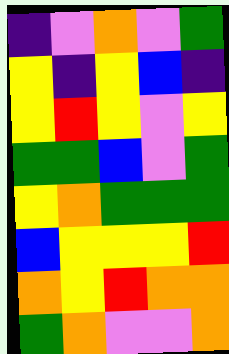[["indigo", "violet", "orange", "violet", "green"], ["yellow", "indigo", "yellow", "blue", "indigo"], ["yellow", "red", "yellow", "violet", "yellow"], ["green", "green", "blue", "violet", "green"], ["yellow", "orange", "green", "green", "green"], ["blue", "yellow", "yellow", "yellow", "red"], ["orange", "yellow", "red", "orange", "orange"], ["green", "orange", "violet", "violet", "orange"]]